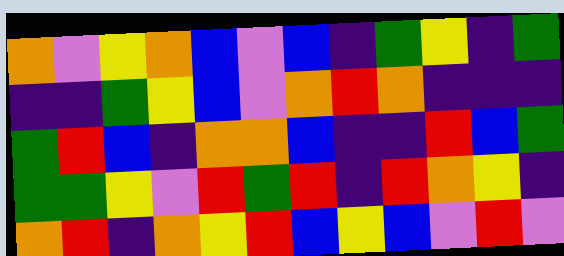[["orange", "violet", "yellow", "orange", "blue", "violet", "blue", "indigo", "green", "yellow", "indigo", "green"], ["indigo", "indigo", "green", "yellow", "blue", "violet", "orange", "red", "orange", "indigo", "indigo", "indigo"], ["green", "red", "blue", "indigo", "orange", "orange", "blue", "indigo", "indigo", "red", "blue", "green"], ["green", "green", "yellow", "violet", "red", "green", "red", "indigo", "red", "orange", "yellow", "indigo"], ["orange", "red", "indigo", "orange", "yellow", "red", "blue", "yellow", "blue", "violet", "red", "violet"]]